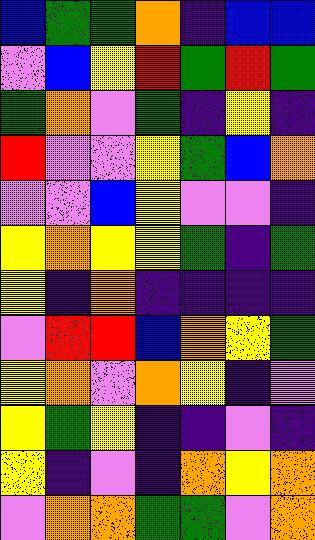[["blue", "green", "green", "orange", "indigo", "blue", "blue"], ["violet", "blue", "yellow", "red", "green", "red", "green"], ["green", "orange", "violet", "green", "indigo", "yellow", "indigo"], ["red", "violet", "violet", "yellow", "green", "blue", "orange"], ["violet", "violet", "blue", "yellow", "violet", "violet", "indigo"], ["yellow", "orange", "yellow", "yellow", "green", "indigo", "green"], ["yellow", "indigo", "orange", "indigo", "indigo", "indigo", "indigo"], ["violet", "red", "red", "blue", "orange", "yellow", "green"], ["yellow", "orange", "violet", "orange", "yellow", "indigo", "violet"], ["yellow", "green", "yellow", "indigo", "indigo", "violet", "indigo"], ["yellow", "indigo", "violet", "indigo", "orange", "yellow", "orange"], ["violet", "orange", "orange", "green", "green", "violet", "orange"]]